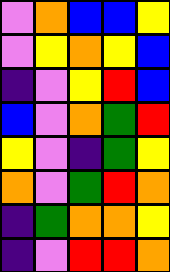[["violet", "orange", "blue", "blue", "yellow"], ["violet", "yellow", "orange", "yellow", "blue"], ["indigo", "violet", "yellow", "red", "blue"], ["blue", "violet", "orange", "green", "red"], ["yellow", "violet", "indigo", "green", "yellow"], ["orange", "violet", "green", "red", "orange"], ["indigo", "green", "orange", "orange", "yellow"], ["indigo", "violet", "red", "red", "orange"]]